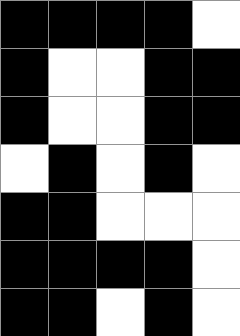[["black", "black", "black", "black", "white"], ["black", "white", "white", "black", "black"], ["black", "white", "white", "black", "black"], ["white", "black", "white", "black", "white"], ["black", "black", "white", "white", "white"], ["black", "black", "black", "black", "white"], ["black", "black", "white", "black", "white"]]